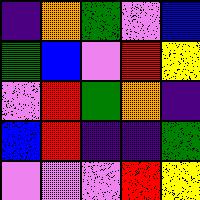[["indigo", "orange", "green", "violet", "blue"], ["green", "blue", "violet", "red", "yellow"], ["violet", "red", "green", "orange", "indigo"], ["blue", "red", "indigo", "indigo", "green"], ["violet", "violet", "violet", "red", "yellow"]]